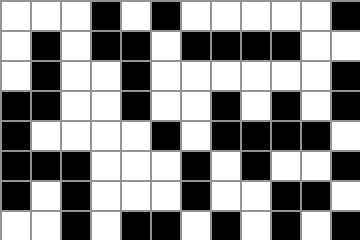[["white", "white", "white", "black", "white", "black", "white", "white", "white", "white", "white", "black"], ["white", "black", "white", "black", "black", "white", "black", "black", "black", "black", "white", "white"], ["white", "black", "white", "white", "black", "white", "white", "white", "white", "white", "white", "black"], ["black", "black", "white", "white", "black", "white", "white", "black", "white", "black", "white", "black"], ["black", "white", "white", "white", "white", "black", "white", "black", "black", "black", "black", "white"], ["black", "black", "black", "white", "white", "white", "black", "white", "black", "white", "white", "black"], ["black", "white", "black", "white", "white", "white", "black", "white", "white", "black", "black", "white"], ["white", "white", "black", "white", "black", "black", "white", "black", "white", "black", "white", "black"]]